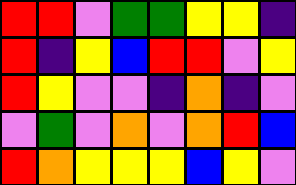[["red", "red", "violet", "green", "green", "yellow", "yellow", "indigo"], ["red", "indigo", "yellow", "blue", "red", "red", "violet", "yellow"], ["red", "yellow", "violet", "violet", "indigo", "orange", "indigo", "violet"], ["violet", "green", "violet", "orange", "violet", "orange", "red", "blue"], ["red", "orange", "yellow", "yellow", "yellow", "blue", "yellow", "violet"]]